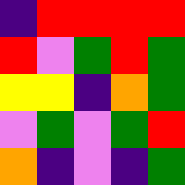[["indigo", "red", "red", "red", "red"], ["red", "violet", "green", "red", "green"], ["yellow", "yellow", "indigo", "orange", "green"], ["violet", "green", "violet", "green", "red"], ["orange", "indigo", "violet", "indigo", "green"]]